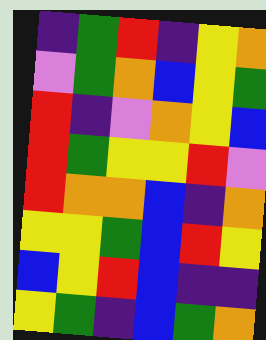[["indigo", "green", "red", "indigo", "yellow", "orange"], ["violet", "green", "orange", "blue", "yellow", "green"], ["red", "indigo", "violet", "orange", "yellow", "blue"], ["red", "green", "yellow", "yellow", "red", "violet"], ["red", "orange", "orange", "blue", "indigo", "orange"], ["yellow", "yellow", "green", "blue", "red", "yellow"], ["blue", "yellow", "red", "blue", "indigo", "indigo"], ["yellow", "green", "indigo", "blue", "green", "orange"]]